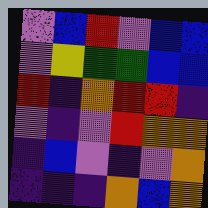[["violet", "blue", "red", "violet", "blue", "blue"], ["violet", "yellow", "green", "green", "blue", "blue"], ["red", "indigo", "orange", "red", "red", "indigo"], ["violet", "indigo", "violet", "red", "orange", "orange"], ["indigo", "blue", "violet", "indigo", "violet", "orange"], ["indigo", "indigo", "indigo", "orange", "blue", "orange"]]